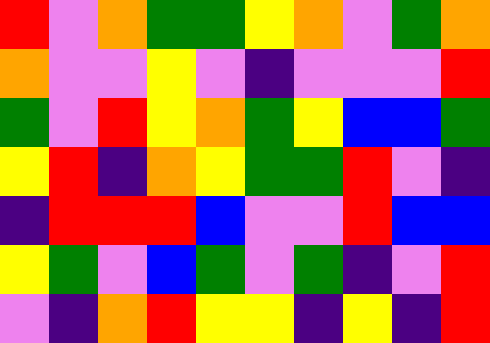[["red", "violet", "orange", "green", "green", "yellow", "orange", "violet", "green", "orange"], ["orange", "violet", "violet", "yellow", "violet", "indigo", "violet", "violet", "violet", "red"], ["green", "violet", "red", "yellow", "orange", "green", "yellow", "blue", "blue", "green"], ["yellow", "red", "indigo", "orange", "yellow", "green", "green", "red", "violet", "indigo"], ["indigo", "red", "red", "red", "blue", "violet", "violet", "red", "blue", "blue"], ["yellow", "green", "violet", "blue", "green", "violet", "green", "indigo", "violet", "red"], ["violet", "indigo", "orange", "red", "yellow", "yellow", "indigo", "yellow", "indigo", "red"]]